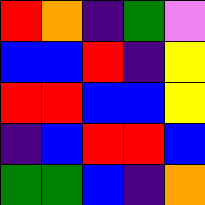[["red", "orange", "indigo", "green", "violet"], ["blue", "blue", "red", "indigo", "yellow"], ["red", "red", "blue", "blue", "yellow"], ["indigo", "blue", "red", "red", "blue"], ["green", "green", "blue", "indigo", "orange"]]